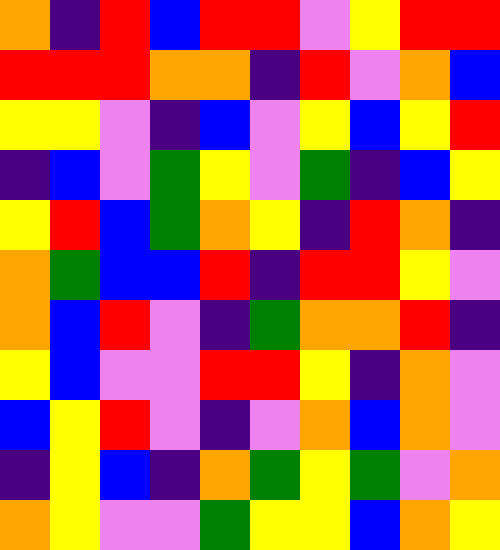[["orange", "indigo", "red", "blue", "red", "red", "violet", "yellow", "red", "red"], ["red", "red", "red", "orange", "orange", "indigo", "red", "violet", "orange", "blue"], ["yellow", "yellow", "violet", "indigo", "blue", "violet", "yellow", "blue", "yellow", "red"], ["indigo", "blue", "violet", "green", "yellow", "violet", "green", "indigo", "blue", "yellow"], ["yellow", "red", "blue", "green", "orange", "yellow", "indigo", "red", "orange", "indigo"], ["orange", "green", "blue", "blue", "red", "indigo", "red", "red", "yellow", "violet"], ["orange", "blue", "red", "violet", "indigo", "green", "orange", "orange", "red", "indigo"], ["yellow", "blue", "violet", "violet", "red", "red", "yellow", "indigo", "orange", "violet"], ["blue", "yellow", "red", "violet", "indigo", "violet", "orange", "blue", "orange", "violet"], ["indigo", "yellow", "blue", "indigo", "orange", "green", "yellow", "green", "violet", "orange"], ["orange", "yellow", "violet", "violet", "green", "yellow", "yellow", "blue", "orange", "yellow"]]